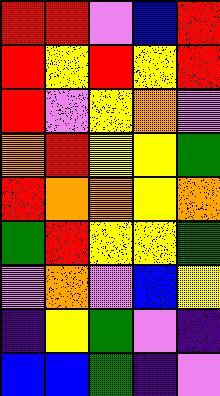[["red", "red", "violet", "blue", "red"], ["red", "yellow", "red", "yellow", "red"], ["red", "violet", "yellow", "orange", "violet"], ["orange", "red", "yellow", "yellow", "green"], ["red", "orange", "orange", "yellow", "orange"], ["green", "red", "yellow", "yellow", "green"], ["violet", "orange", "violet", "blue", "yellow"], ["indigo", "yellow", "green", "violet", "indigo"], ["blue", "blue", "green", "indigo", "violet"]]